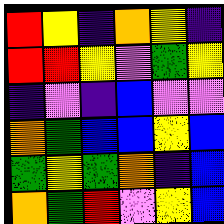[["red", "yellow", "indigo", "orange", "yellow", "indigo"], ["red", "red", "yellow", "violet", "green", "yellow"], ["indigo", "violet", "indigo", "blue", "violet", "violet"], ["orange", "green", "blue", "blue", "yellow", "blue"], ["green", "yellow", "green", "orange", "indigo", "blue"], ["orange", "green", "red", "violet", "yellow", "blue"]]